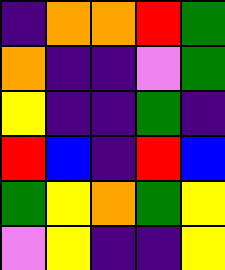[["indigo", "orange", "orange", "red", "green"], ["orange", "indigo", "indigo", "violet", "green"], ["yellow", "indigo", "indigo", "green", "indigo"], ["red", "blue", "indigo", "red", "blue"], ["green", "yellow", "orange", "green", "yellow"], ["violet", "yellow", "indigo", "indigo", "yellow"]]